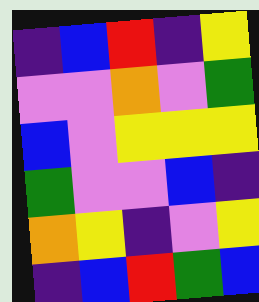[["indigo", "blue", "red", "indigo", "yellow"], ["violet", "violet", "orange", "violet", "green"], ["blue", "violet", "yellow", "yellow", "yellow"], ["green", "violet", "violet", "blue", "indigo"], ["orange", "yellow", "indigo", "violet", "yellow"], ["indigo", "blue", "red", "green", "blue"]]